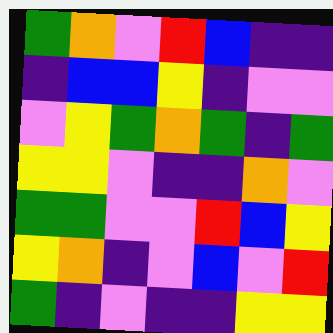[["green", "orange", "violet", "red", "blue", "indigo", "indigo"], ["indigo", "blue", "blue", "yellow", "indigo", "violet", "violet"], ["violet", "yellow", "green", "orange", "green", "indigo", "green"], ["yellow", "yellow", "violet", "indigo", "indigo", "orange", "violet"], ["green", "green", "violet", "violet", "red", "blue", "yellow"], ["yellow", "orange", "indigo", "violet", "blue", "violet", "red"], ["green", "indigo", "violet", "indigo", "indigo", "yellow", "yellow"]]